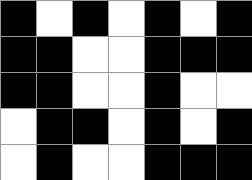[["black", "white", "black", "white", "black", "white", "black"], ["black", "black", "white", "white", "black", "black", "black"], ["black", "black", "white", "white", "black", "white", "white"], ["white", "black", "black", "white", "black", "white", "black"], ["white", "black", "white", "white", "black", "black", "black"]]